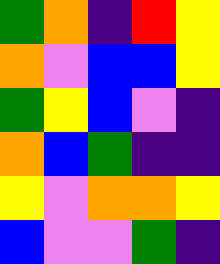[["green", "orange", "indigo", "red", "yellow"], ["orange", "violet", "blue", "blue", "yellow"], ["green", "yellow", "blue", "violet", "indigo"], ["orange", "blue", "green", "indigo", "indigo"], ["yellow", "violet", "orange", "orange", "yellow"], ["blue", "violet", "violet", "green", "indigo"]]